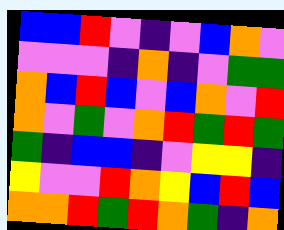[["blue", "blue", "red", "violet", "indigo", "violet", "blue", "orange", "violet"], ["violet", "violet", "violet", "indigo", "orange", "indigo", "violet", "green", "green"], ["orange", "blue", "red", "blue", "violet", "blue", "orange", "violet", "red"], ["orange", "violet", "green", "violet", "orange", "red", "green", "red", "green"], ["green", "indigo", "blue", "blue", "indigo", "violet", "yellow", "yellow", "indigo"], ["yellow", "violet", "violet", "red", "orange", "yellow", "blue", "red", "blue"], ["orange", "orange", "red", "green", "red", "orange", "green", "indigo", "orange"]]